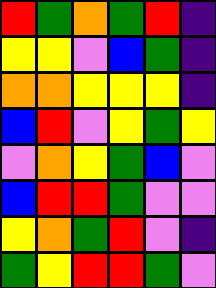[["red", "green", "orange", "green", "red", "indigo"], ["yellow", "yellow", "violet", "blue", "green", "indigo"], ["orange", "orange", "yellow", "yellow", "yellow", "indigo"], ["blue", "red", "violet", "yellow", "green", "yellow"], ["violet", "orange", "yellow", "green", "blue", "violet"], ["blue", "red", "red", "green", "violet", "violet"], ["yellow", "orange", "green", "red", "violet", "indigo"], ["green", "yellow", "red", "red", "green", "violet"]]